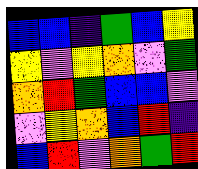[["blue", "blue", "indigo", "green", "blue", "yellow"], ["yellow", "violet", "yellow", "orange", "violet", "green"], ["orange", "red", "green", "blue", "blue", "violet"], ["violet", "yellow", "orange", "blue", "red", "indigo"], ["blue", "red", "violet", "orange", "green", "red"]]